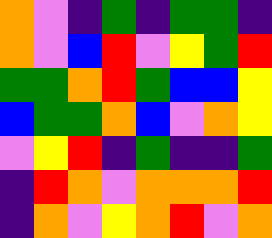[["orange", "violet", "indigo", "green", "indigo", "green", "green", "indigo"], ["orange", "violet", "blue", "red", "violet", "yellow", "green", "red"], ["green", "green", "orange", "red", "green", "blue", "blue", "yellow"], ["blue", "green", "green", "orange", "blue", "violet", "orange", "yellow"], ["violet", "yellow", "red", "indigo", "green", "indigo", "indigo", "green"], ["indigo", "red", "orange", "violet", "orange", "orange", "orange", "red"], ["indigo", "orange", "violet", "yellow", "orange", "red", "violet", "orange"]]